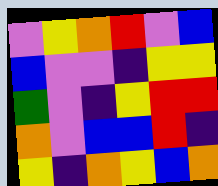[["violet", "yellow", "orange", "red", "violet", "blue"], ["blue", "violet", "violet", "indigo", "yellow", "yellow"], ["green", "violet", "indigo", "yellow", "red", "red"], ["orange", "violet", "blue", "blue", "red", "indigo"], ["yellow", "indigo", "orange", "yellow", "blue", "orange"]]